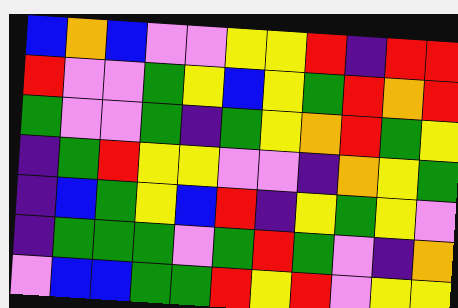[["blue", "orange", "blue", "violet", "violet", "yellow", "yellow", "red", "indigo", "red", "red"], ["red", "violet", "violet", "green", "yellow", "blue", "yellow", "green", "red", "orange", "red"], ["green", "violet", "violet", "green", "indigo", "green", "yellow", "orange", "red", "green", "yellow"], ["indigo", "green", "red", "yellow", "yellow", "violet", "violet", "indigo", "orange", "yellow", "green"], ["indigo", "blue", "green", "yellow", "blue", "red", "indigo", "yellow", "green", "yellow", "violet"], ["indigo", "green", "green", "green", "violet", "green", "red", "green", "violet", "indigo", "orange"], ["violet", "blue", "blue", "green", "green", "red", "yellow", "red", "violet", "yellow", "yellow"]]